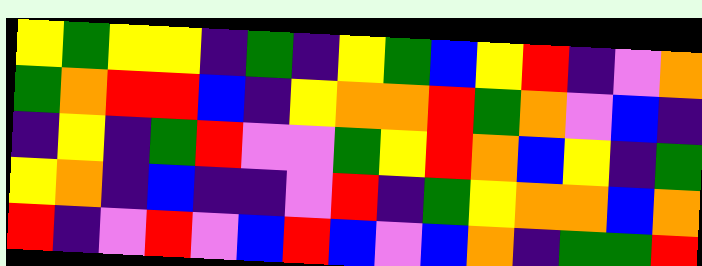[["yellow", "green", "yellow", "yellow", "indigo", "green", "indigo", "yellow", "green", "blue", "yellow", "red", "indigo", "violet", "orange"], ["green", "orange", "red", "red", "blue", "indigo", "yellow", "orange", "orange", "red", "green", "orange", "violet", "blue", "indigo"], ["indigo", "yellow", "indigo", "green", "red", "violet", "violet", "green", "yellow", "red", "orange", "blue", "yellow", "indigo", "green"], ["yellow", "orange", "indigo", "blue", "indigo", "indigo", "violet", "red", "indigo", "green", "yellow", "orange", "orange", "blue", "orange"], ["red", "indigo", "violet", "red", "violet", "blue", "red", "blue", "violet", "blue", "orange", "indigo", "green", "green", "red"]]